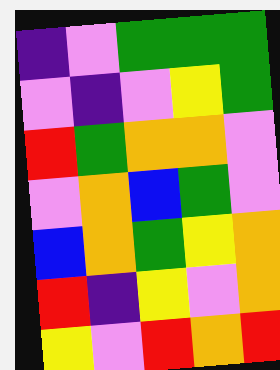[["indigo", "violet", "green", "green", "green"], ["violet", "indigo", "violet", "yellow", "green"], ["red", "green", "orange", "orange", "violet"], ["violet", "orange", "blue", "green", "violet"], ["blue", "orange", "green", "yellow", "orange"], ["red", "indigo", "yellow", "violet", "orange"], ["yellow", "violet", "red", "orange", "red"]]